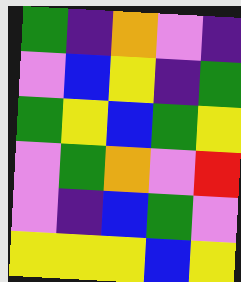[["green", "indigo", "orange", "violet", "indigo"], ["violet", "blue", "yellow", "indigo", "green"], ["green", "yellow", "blue", "green", "yellow"], ["violet", "green", "orange", "violet", "red"], ["violet", "indigo", "blue", "green", "violet"], ["yellow", "yellow", "yellow", "blue", "yellow"]]